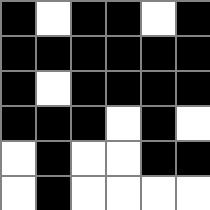[["black", "white", "black", "black", "white", "black"], ["black", "black", "black", "black", "black", "black"], ["black", "white", "black", "black", "black", "black"], ["black", "black", "black", "white", "black", "white"], ["white", "black", "white", "white", "black", "black"], ["white", "black", "white", "white", "white", "white"]]